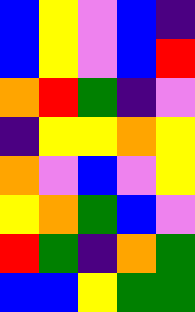[["blue", "yellow", "violet", "blue", "indigo"], ["blue", "yellow", "violet", "blue", "red"], ["orange", "red", "green", "indigo", "violet"], ["indigo", "yellow", "yellow", "orange", "yellow"], ["orange", "violet", "blue", "violet", "yellow"], ["yellow", "orange", "green", "blue", "violet"], ["red", "green", "indigo", "orange", "green"], ["blue", "blue", "yellow", "green", "green"]]